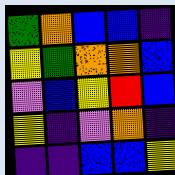[["green", "orange", "blue", "blue", "indigo"], ["yellow", "green", "orange", "orange", "blue"], ["violet", "blue", "yellow", "red", "blue"], ["yellow", "indigo", "violet", "orange", "indigo"], ["indigo", "indigo", "blue", "blue", "yellow"]]